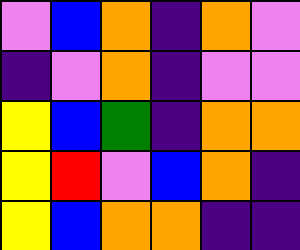[["violet", "blue", "orange", "indigo", "orange", "violet"], ["indigo", "violet", "orange", "indigo", "violet", "violet"], ["yellow", "blue", "green", "indigo", "orange", "orange"], ["yellow", "red", "violet", "blue", "orange", "indigo"], ["yellow", "blue", "orange", "orange", "indigo", "indigo"]]